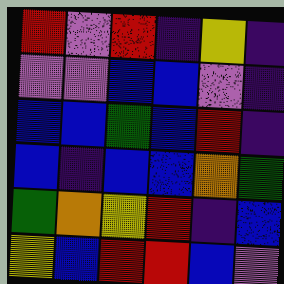[["red", "violet", "red", "indigo", "yellow", "indigo"], ["violet", "violet", "blue", "blue", "violet", "indigo"], ["blue", "blue", "green", "blue", "red", "indigo"], ["blue", "indigo", "blue", "blue", "orange", "green"], ["green", "orange", "yellow", "red", "indigo", "blue"], ["yellow", "blue", "red", "red", "blue", "violet"]]